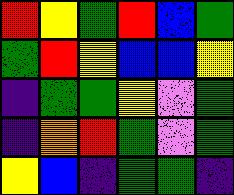[["red", "yellow", "green", "red", "blue", "green"], ["green", "red", "yellow", "blue", "blue", "yellow"], ["indigo", "green", "green", "yellow", "violet", "green"], ["indigo", "orange", "red", "green", "violet", "green"], ["yellow", "blue", "indigo", "green", "green", "indigo"]]